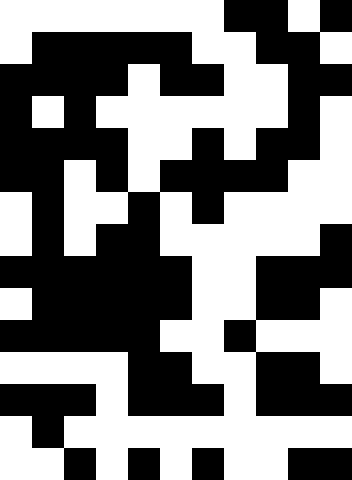[["white", "white", "white", "white", "white", "white", "white", "black", "black", "white", "black"], ["white", "black", "black", "black", "black", "black", "white", "white", "black", "black", "white"], ["black", "black", "black", "black", "white", "black", "black", "white", "white", "black", "black"], ["black", "white", "black", "white", "white", "white", "white", "white", "white", "black", "white"], ["black", "black", "black", "black", "white", "white", "black", "white", "black", "black", "white"], ["black", "black", "white", "black", "white", "black", "black", "black", "black", "white", "white"], ["white", "black", "white", "white", "black", "white", "black", "white", "white", "white", "white"], ["white", "black", "white", "black", "black", "white", "white", "white", "white", "white", "black"], ["black", "black", "black", "black", "black", "black", "white", "white", "black", "black", "black"], ["white", "black", "black", "black", "black", "black", "white", "white", "black", "black", "white"], ["black", "black", "black", "black", "black", "white", "white", "black", "white", "white", "white"], ["white", "white", "white", "white", "black", "black", "white", "white", "black", "black", "white"], ["black", "black", "black", "white", "black", "black", "black", "white", "black", "black", "black"], ["white", "black", "white", "white", "white", "white", "white", "white", "white", "white", "white"], ["white", "white", "black", "white", "black", "white", "black", "white", "white", "black", "black"]]